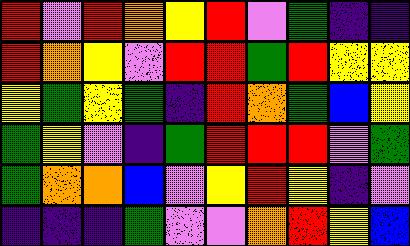[["red", "violet", "red", "orange", "yellow", "red", "violet", "green", "indigo", "indigo"], ["red", "orange", "yellow", "violet", "red", "red", "green", "red", "yellow", "yellow"], ["yellow", "green", "yellow", "green", "indigo", "red", "orange", "green", "blue", "yellow"], ["green", "yellow", "violet", "indigo", "green", "red", "red", "red", "violet", "green"], ["green", "orange", "orange", "blue", "violet", "yellow", "red", "yellow", "indigo", "violet"], ["indigo", "indigo", "indigo", "green", "violet", "violet", "orange", "red", "yellow", "blue"]]